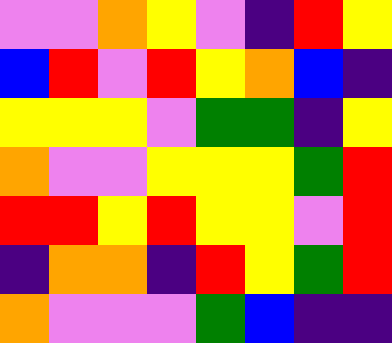[["violet", "violet", "orange", "yellow", "violet", "indigo", "red", "yellow"], ["blue", "red", "violet", "red", "yellow", "orange", "blue", "indigo"], ["yellow", "yellow", "yellow", "violet", "green", "green", "indigo", "yellow"], ["orange", "violet", "violet", "yellow", "yellow", "yellow", "green", "red"], ["red", "red", "yellow", "red", "yellow", "yellow", "violet", "red"], ["indigo", "orange", "orange", "indigo", "red", "yellow", "green", "red"], ["orange", "violet", "violet", "violet", "green", "blue", "indigo", "indigo"]]